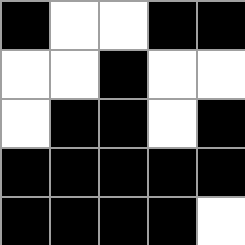[["black", "white", "white", "black", "black"], ["white", "white", "black", "white", "white"], ["white", "black", "black", "white", "black"], ["black", "black", "black", "black", "black"], ["black", "black", "black", "black", "white"]]